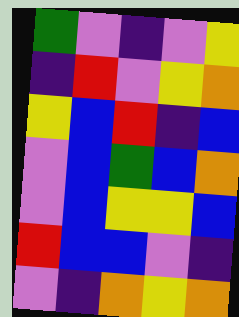[["green", "violet", "indigo", "violet", "yellow"], ["indigo", "red", "violet", "yellow", "orange"], ["yellow", "blue", "red", "indigo", "blue"], ["violet", "blue", "green", "blue", "orange"], ["violet", "blue", "yellow", "yellow", "blue"], ["red", "blue", "blue", "violet", "indigo"], ["violet", "indigo", "orange", "yellow", "orange"]]